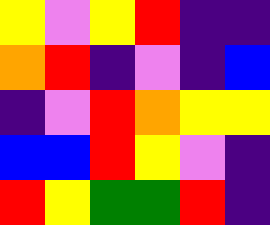[["yellow", "violet", "yellow", "red", "indigo", "indigo"], ["orange", "red", "indigo", "violet", "indigo", "blue"], ["indigo", "violet", "red", "orange", "yellow", "yellow"], ["blue", "blue", "red", "yellow", "violet", "indigo"], ["red", "yellow", "green", "green", "red", "indigo"]]